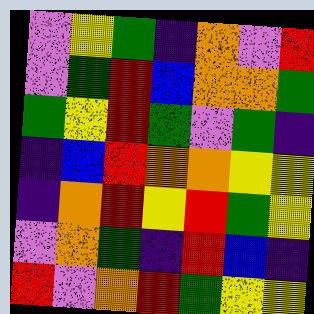[["violet", "yellow", "green", "indigo", "orange", "violet", "red"], ["violet", "green", "red", "blue", "orange", "orange", "green"], ["green", "yellow", "red", "green", "violet", "green", "indigo"], ["indigo", "blue", "red", "orange", "orange", "yellow", "yellow"], ["indigo", "orange", "red", "yellow", "red", "green", "yellow"], ["violet", "orange", "green", "indigo", "red", "blue", "indigo"], ["red", "violet", "orange", "red", "green", "yellow", "yellow"]]